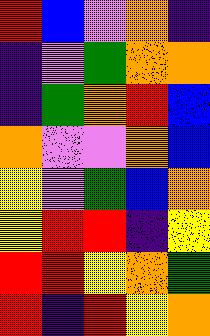[["red", "blue", "violet", "orange", "indigo"], ["indigo", "violet", "green", "orange", "orange"], ["indigo", "green", "orange", "red", "blue"], ["orange", "violet", "violet", "orange", "blue"], ["yellow", "violet", "green", "blue", "orange"], ["yellow", "red", "red", "indigo", "yellow"], ["red", "red", "yellow", "orange", "green"], ["red", "indigo", "red", "yellow", "orange"]]